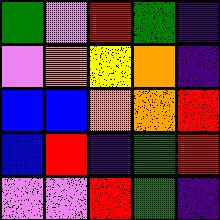[["green", "violet", "red", "green", "indigo"], ["violet", "orange", "yellow", "orange", "indigo"], ["blue", "blue", "orange", "orange", "red"], ["blue", "red", "indigo", "green", "red"], ["violet", "violet", "red", "green", "indigo"]]